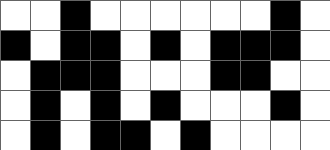[["white", "white", "black", "white", "white", "white", "white", "white", "white", "black", "white"], ["black", "white", "black", "black", "white", "black", "white", "black", "black", "black", "white"], ["white", "black", "black", "black", "white", "white", "white", "black", "black", "white", "white"], ["white", "black", "white", "black", "white", "black", "white", "white", "white", "black", "white"], ["white", "black", "white", "black", "black", "white", "black", "white", "white", "white", "white"]]